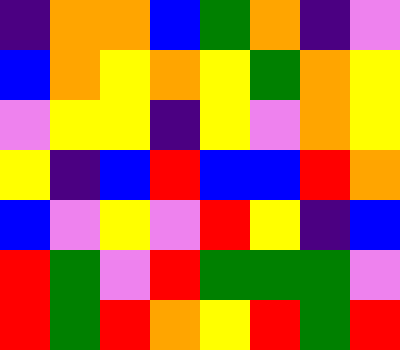[["indigo", "orange", "orange", "blue", "green", "orange", "indigo", "violet"], ["blue", "orange", "yellow", "orange", "yellow", "green", "orange", "yellow"], ["violet", "yellow", "yellow", "indigo", "yellow", "violet", "orange", "yellow"], ["yellow", "indigo", "blue", "red", "blue", "blue", "red", "orange"], ["blue", "violet", "yellow", "violet", "red", "yellow", "indigo", "blue"], ["red", "green", "violet", "red", "green", "green", "green", "violet"], ["red", "green", "red", "orange", "yellow", "red", "green", "red"]]